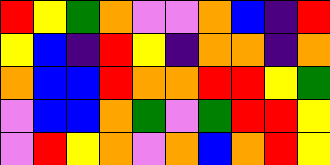[["red", "yellow", "green", "orange", "violet", "violet", "orange", "blue", "indigo", "red"], ["yellow", "blue", "indigo", "red", "yellow", "indigo", "orange", "orange", "indigo", "orange"], ["orange", "blue", "blue", "red", "orange", "orange", "red", "red", "yellow", "green"], ["violet", "blue", "blue", "orange", "green", "violet", "green", "red", "red", "yellow"], ["violet", "red", "yellow", "orange", "violet", "orange", "blue", "orange", "red", "yellow"]]